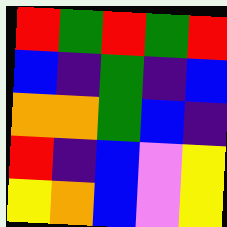[["red", "green", "red", "green", "red"], ["blue", "indigo", "green", "indigo", "blue"], ["orange", "orange", "green", "blue", "indigo"], ["red", "indigo", "blue", "violet", "yellow"], ["yellow", "orange", "blue", "violet", "yellow"]]